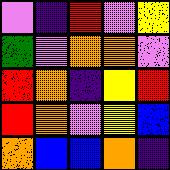[["violet", "indigo", "red", "violet", "yellow"], ["green", "violet", "orange", "orange", "violet"], ["red", "orange", "indigo", "yellow", "red"], ["red", "orange", "violet", "yellow", "blue"], ["orange", "blue", "blue", "orange", "indigo"]]